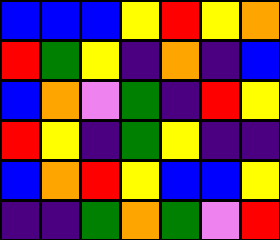[["blue", "blue", "blue", "yellow", "red", "yellow", "orange"], ["red", "green", "yellow", "indigo", "orange", "indigo", "blue"], ["blue", "orange", "violet", "green", "indigo", "red", "yellow"], ["red", "yellow", "indigo", "green", "yellow", "indigo", "indigo"], ["blue", "orange", "red", "yellow", "blue", "blue", "yellow"], ["indigo", "indigo", "green", "orange", "green", "violet", "red"]]